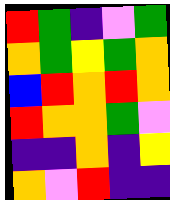[["red", "green", "indigo", "violet", "green"], ["orange", "green", "yellow", "green", "orange"], ["blue", "red", "orange", "red", "orange"], ["red", "orange", "orange", "green", "violet"], ["indigo", "indigo", "orange", "indigo", "yellow"], ["orange", "violet", "red", "indigo", "indigo"]]